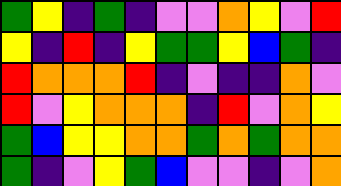[["green", "yellow", "indigo", "green", "indigo", "violet", "violet", "orange", "yellow", "violet", "red"], ["yellow", "indigo", "red", "indigo", "yellow", "green", "green", "yellow", "blue", "green", "indigo"], ["red", "orange", "orange", "orange", "red", "indigo", "violet", "indigo", "indigo", "orange", "violet"], ["red", "violet", "yellow", "orange", "orange", "orange", "indigo", "red", "violet", "orange", "yellow"], ["green", "blue", "yellow", "yellow", "orange", "orange", "green", "orange", "green", "orange", "orange"], ["green", "indigo", "violet", "yellow", "green", "blue", "violet", "violet", "indigo", "violet", "orange"]]